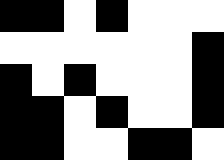[["black", "black", "white", "black", "white", "white", "white"], ["white", "white", "white", "white", "white", "white", "black"], ["black", "white", "black", "white", "white", "white", "black"], ["black", "black", "white", "black", "white", "white", "black"], ["black", "black", "white", "white", "black", "black", "white"]]